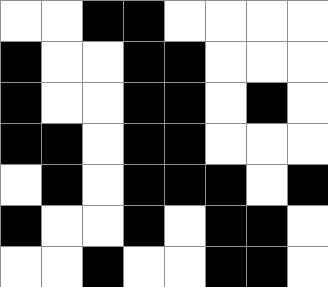[["white", "white", "black", "black", "white", "white", "white", "white"], ["black", "white", "white", "black", "black", "white", "white", "white"], ["black", "white", "white", "black", "black", "white", "black", "white"], ["black", "black", "white", "black", "black", "white", "white", "white"], ["white", "black", "white", "black", "black", "black", "white", "black"], ["black", "white", "white", "black", "white", "black", "black", "white"], ["white", "white", "black", "white", "white", "black", "black", "white"]]